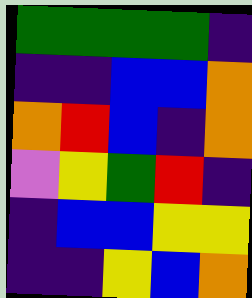[["green", "green", "green", "green", "indigo"], ["indigo", "indigo", "blue", "blue", "orange"], ["orange", "red", "blue", "indigo", "orange"], ["violet", "yellow", "green", "red", "indigo"], ["indigo", "blue", "blue", "yellow", "yellow"], ["indigo", "indigo", "yellow", "blue", "orange"]]